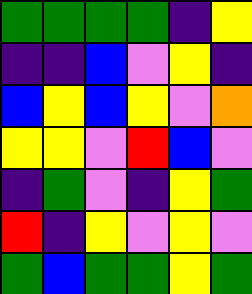[["green", "green", "green", "green", "indigo", "yellow"], ["indigo", "indigo", "blue", "violet", "yellow", "indigo"], ["blue", "yellow", "blue", "yellow", "violet", "orange"], ["yellow", "yellow", "violet", "red", "blue", "violet"], ["indigo", "green", "violet", "indigo", "yellow", "green"], ["red", "indigo", "yellow", "violet", "yellow", "violet"], ["green", "blue", "green", "green", "yellow", "green"]]